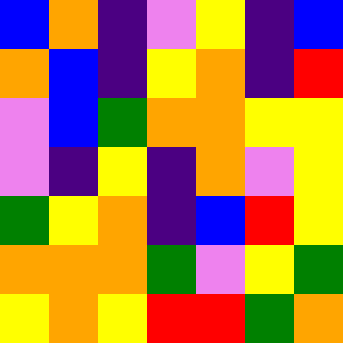[["blue", "orange", "indigo", "violet", "yellow", "indigo", "blue"], ["orange", "blue", "indigo", "yellow", "orange", "indigo", "red"], ["violet", "blue", "green", "orange", "orange", "yellow", "yellow"], ["violet", "indigo", "yellow", "indigo", "orange", "violet", "yellow"], ["green", "yellow", "orange", "indigo", "blue", "red", "yellow"], ["orange", "orange", "orange", "green", "violet", "yellow", "green"], ["yellow", "orange", "yellow", "red", "red", "green", "orange"]]